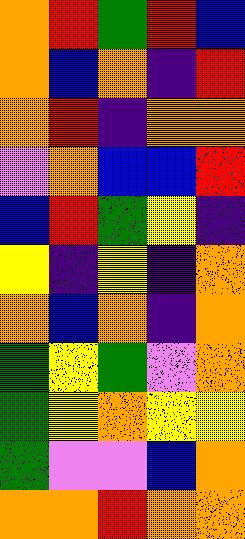[["orange", "red", "green", "red", "blue"], ["orange", "blue", "orange", "indigo", "red"], ["orange", "red", "indigo", "orange", "orange"], ["violet", "orange", "blue", "blue", "red"], ["blue", "red", "green", "yellow", "indigo"], ["yellow", "indigo", "yellow", "indigo", "orange"], ["orange", "blue", "orange", "indigo", "orange"], ["green", "yellow", "green", "violet", "orange"], ["green", "yellow", "orange", "yellow", "yellow"], ["green", "violet", "violet", "blue", "orange"], ["orange", "orange", "red", "orange", "orange"]]